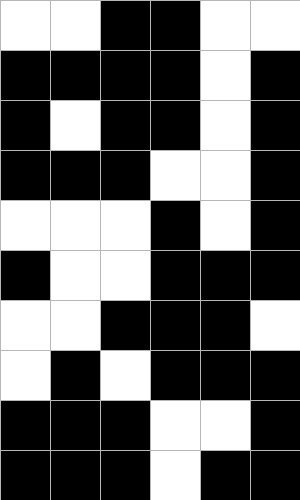[["white", "white", "black", "black", "white", "white"], ["black", "black", "black", "black", "white", "black"], ["black", "white", "black", "black", "white", "black"], ["black", "black", "black", "white", "white", "black"], ["white", "white", "white", "black", "white", "black"], ["black", "white", "white", "black", "black", "black"], ["white", "white", "black", "black", "black", "white"], ["white", "black", "white", "black", "black", "black"], ["black", "black", "black", "white", "white", "black"], ["black", "black", "black", "white", "black", "black"]]